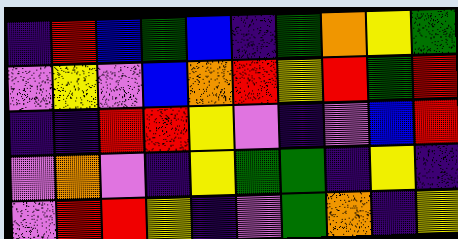[["indigo", "red", "blue", "green", "blue", "indigo", "green", "orange", "yellow", "green"], ["violet", "yellow", "violet", "blue", "orange", "red", "yellow", "red", "green", "red"], ["indigo", "indigo", "red", "red", "yellow", "violet", "indigo", "violet", "blue", "red"], ["violet", "orange", "violet", "indigo", "yellow", "green", "green", "indigo", "yellow", "indigo"], ["violet", "red", "red", "yellow", "indigo", "violet", "green", "orange", "indigo", "yellow"]]